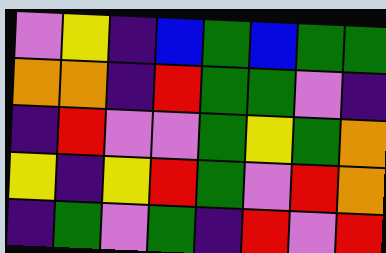[["violet", "yellow", "indigo", "blue", "green", "blue", "green", "green"], ["orange", "orange", "indigo", "red", "green", "green", "violet", "indigo"], ["indigo", "red", "violet", "violet", "green", "yellow", "green", "orange"], ["yellow", "indigo", "yellow", "red", "green", "violet", "red", "orange"], ["indigo", "green", "violet", "green", "indigo", "red", "violet", "red"]]